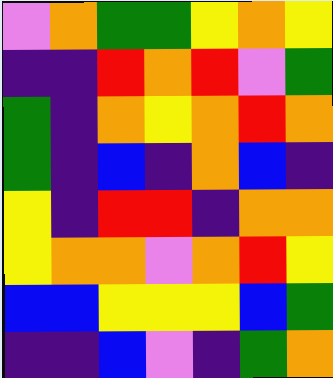[["violet", "orange", "green", "green", "yellow", "orange", "yellow"], ["indigo", "indigo", "red", "orange", "red", "violet", "green"], ["green", "indigo", "orange", "yellow", "orange", "red", "orange"], ["green", "indigo", "blue", "indigo", "orange", "blue", "indigo"], ["yellow", "indigo", "red", "red", "indigo", "orange", "orange"], ["yellow", "orange", "orange", "violet", "orange", "red", "yellow"], ["blue", "blue", "yellow", "yellow", "yellow", "blue", "green"], ["indigo", "indigo", "blue", "violet", "indigo", "green", "orange"]]